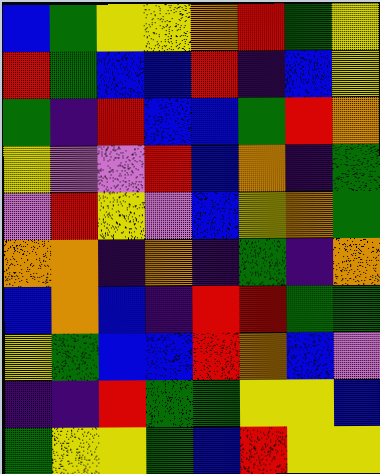[["blue", "green", "yellow", "yellow", "orange", "red", "green", "yellow"], ["red", "green", "blue", "blue", "red", "indigo", "blue", "yellow"], ["green", "indigo", "red", "blue", "blue", "green", "red", "orange"], ["yellow", "violet", "violet", "red", "blue", "orange", "indigo", "green"], ["violet", "red", "yellow", "violet", "blue", "yellow", "orange", "green"], ["orange", "orange", "indigo", "orange", "indigo", "green", "indigo", "orange"], ["blue", "orange", "blue", "indigo", "red", "red", "green", "green"], ["yellow", "green", "blue", "blue", "red", "orange", "blue", "violet"], ["indigo", "indigo", "red", "green", "green", "yellow", "yellow", "blue"], ["green", "yellow", "yellow", "green", "blue", "red", "yellow", "yellow"]]